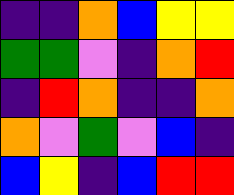[["indigo", "indigo", "orange", "blue", "yellow", "yellow"], ["green", "green", "violet", "indigo", "orange", "red"], ["indigo", "red", "orange", "indigo", "indigo", "orange"], ["orange", "violet", "green", "violet", "blue", "indigo"], ["blue", "yellow", "indigo", "blue", "red", "red"]]